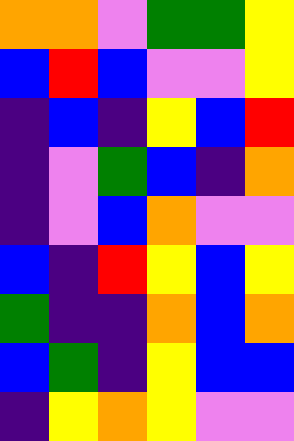[["orange", "orange", "violet", "green", "green", "yellow"], ["blue", "red", "blue", "violet", "violet", "yellow"], ["indigo", "blue", "indigo", "yellow", "blue", "red"], ["indigo", "violet", "green", "blue", "indigo", "orange"], ["indigo", "violet", "blue", "orange", "violet", "violet"], ["blue", "indigo", "red", "yellow", "blue", "yellow"], ["green", "indigo", "indigo", "orange", "blue", "orange"], ["blue", "green", "indigo", "yellow", "blue", "blue"], ["indigo", "yellow", "orange", "yellow", "violet", "violet"]]